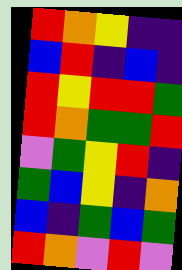[["red", "orange", "yellow", "indigo", "indigo"], ["blue", "red", "indigo", "blue", "indigo"], ["red", "yellow", "red", "red", "green"], ["red", "orange", "green", "green", "red"], ["violet", "green", "yellow", "red", "indigo"], ["green", "blue", "yellow", "indigo", "orange"], ["blue", "indigo", "green", "blue", "green"], ["red", "orange", "violet", "red", "violet"]]